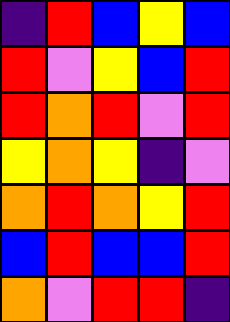[["indigo", "red", "blue", "yellow", "blue"], ["red", "violet", "yellow", "blue", "red"], ["red", "orange", "red", "violet", "red"], ["yellow", "orange", "yellow", "indigo", "violet"], ["orange", "red", "orange", "yellow", "red"], ["blue", "red", "blue", "blue", "red"], ["orange", "violet", "red", "red", "indigo"]]